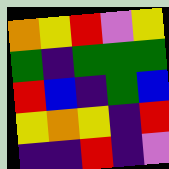[["orange", "yellow", "red", "violet", "yellow"], ["green", "indigo", "green", "green", "green"], ["red", "blue", "indigo", "green", "blue"], ["yellow", "orange", "yellow", "indigo", "red"], ["indigo", "indigo", "red", "indigo", "violet"]]